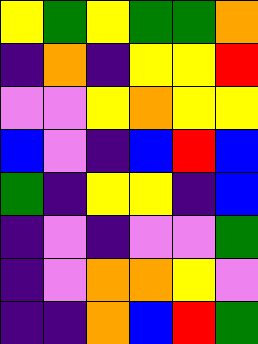[["yellow", "green", "yellow", "green", "green", "orange"], ["indigo", "orange", "indigo", "yellow", "yellow", "red"], ["violet", "violet", "yellow", "orange", "yellow", "yellow"], ["blue", "violet", "indigo", "blue", "red", "blue"], ["green", "indigo", "yellow", "yellow", "indigo", "blue"], ["indigo", "violet", "indigo", "violet", "violet", "green"], ["indigo", "violet", "orange", "orange", "yellow", "violet"], ["indigo", "indigo", "orange", "blue", "red", "green"]]